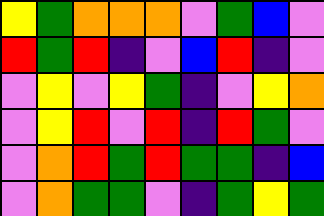[["yellow", "green", "orange", "orange", "orange", "violet", "green", "blue", "violet"], ["red", "green", "red", "indigo", "violet", "blue", "red", "indigo", "violet"], ["violet", "yellow", "violet", "yellow", "green", "indigo", "violet", "yellow", "orange"], ["violet", "yellow", "red", "violet", "red", "indigo", "red", "green", "violet"], ["violet", "orange", "red", "green", "red", "green", "green", "indigo", "blue"], ["violet", "orange", "green", "green", "violet", "indigo", "green", "yellow", "green"]]